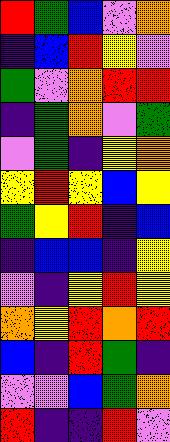[["red", "green", "blue", "violet", "orange"], ["indigo", "blue", "red", "yellow", "violet"], ["green", "violet", "orange", "red", "red"], ["indigo", "green", "orange", "violet", "green"], ["violet", "green", "indigo", "yellow", "orange"], ["yellow", "red", "yellow", "blue", "yellow"], ["green", "yellow", "red", "indigo", "blue"], ["indigo", "blue", "blue", "indigo", "yellow"], ["violet", "indigo", "yellow", "red", "yellow"], ["orange", "yellow", "red", "orange", "red"], ["blue", "indigo", "red", "green", "indigo"], ["violet", "violet", "blue", "green", "orange"], ["red", "indigo", "indigo", "red", "violet"]]